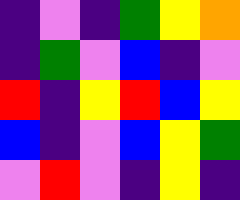[["indigo", "violet", "indigo", "green", "yellow", "orange"], ["indigo", "green", "violet", "blue", "indigo", "violet"], ["red", "indigo", "yellow", "red", "blue", "yellow"], ["blue", "indigo", "violet", "blue", "yellow", "green"], ["violet", "red", "violet", "indigo", "yellow", "indigo"]]